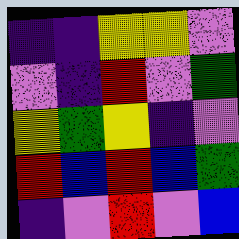[["indigo", "indigo", "yellow", "yellow", "violet"], ["violet", "indigo", "red", "violet", "green"], ["yellow", "green", "yellow", "indigo", "violet"], ["red", "blue", "red", "blue", "green"], ["indigo", "violet", "red", "violet", "blue"]]